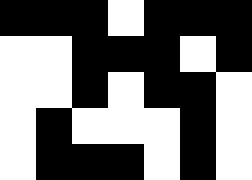[["black", "black", "black", "white", "black", "black", "black"], ["white", "white", "black", "black", "black", "white", "black"], ["white", "white", "black", "white", "black", "black", "white"], ["white", "black", "white", "white", "white", "black", "white"], ["white", "black", "black", "black", "white", "black", "white"]]